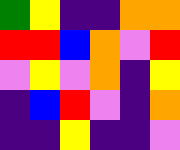[["green", "yellow", "indigo", "indigo", "orange", "orange"], ["red", "red", "blue", "orange", "violet", "red"], ["violet", "yellow", "violet", "orange", "indigo", "yellow"], ["indigo", "blue", "red", "violet", "indigo", "orange"], ["indigo", "indigo", "yellow", "indigo", "indigo", "violet"]]